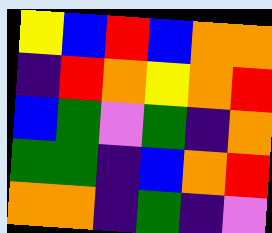[["yellow", "blue", "red", "blue", "orange", "orange"], ["indigo", "red", "orange", "yellow", "orange", "red"], ["blue", "green", "violet", "green", "indigo", "orange"], ["green", "green", "indigo", "blue", "orange", "red"], ["orange", "orange", "indigo", "green", "indigo", "violet"]]